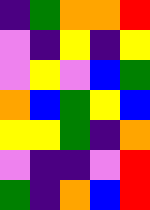[["indigo", "green", "orange", "orange", "red"], ["violet", "indigo", "yellow", "indigo", "yellow"], ["violet", "yellow", "violet", "blue", "green"], ["orange", "blue", "green", "yellow", "blue"], ["yellow", "yellow", "green", "indigo", "orange"], ["violet", "indigo", "indigo", "violet", "red"], ["green", "indigo", "orange", "blue", "red"]]